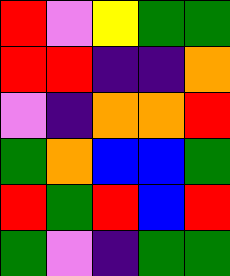[["red", "violet", "yellow", "green", "green"], ["red", "red", "indigo", "indigo", "orange"], ["violet", "indigo", "orange", "orange", "red"], ["green", "orange", "blue", "blue", "green"], ["red", "green", "red", "blue", "red"], ["green", "violet", "indigo", "green", "green"]]